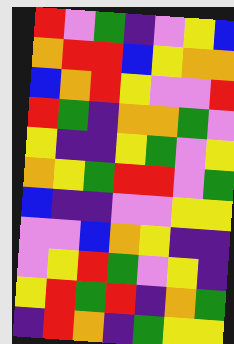[["red", "violet", "green", "indigo", "violet", "yellow", "blue"], ["orange", "red", "red", "blue", "yellow", "orange", "orange"], ["blue", "orange", "red", "yellow", "violet", "violet", "red"], ["red", "green", "indigo", "orange", "orange", "green", "violet"], ["yellow", "indigo", "indigo", "yellow", "green", "violet", "yellow"], ["orange", "yellow", "green", "red", "red", "violet", "green"], ["blue", "indigo", "indigo", "violet", "violet", "yellow", "yellow"], ["violet", "violet", "blue", "orange", "yellow", "indigo", "indigo"], ["violet", "yellow", "red", "green", "violet", "yellow", "indigo"], ["yellow", "red", "green", "red", "indigo", "orange", "green"], ["indigo", "red", "orange", "indigo", "green", "yellow", "yellow"]]